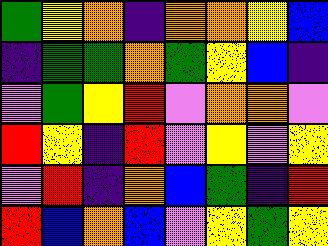[["green", "yellow", "orange", "indigo", "orange", "orange", "yellow", "blue"], ["indigo", "green", "green", "orange", "green", "yellow", "blue", "indigo"], ["violet", "green", "yellow", "red", "violet", "orange", "orange", "violet"], ["red", "yellow", "indigo", "red", "violet", "yellow", "violet", "yellow"], ["violet", "red", "indigo", "orange", "blue", "green", "indigo", "red"], ["red", "blue", "orange", "blue", "violet", "yellow", "green", "yellow"]]